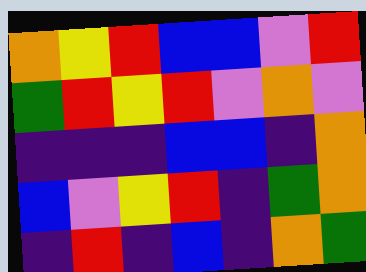[["orange", "yellow", "red", "blue", "blue", "violet", "red"], ["green", "red", "yellow", "red", "violet", "orange", "violet"], ["indigo", "indigo", "indigo", "blue", "blue", "indigo", "orange"], ["blue", "violet", "yellow", "red", "indigo", "green", "orange"], ["indigo", "red", "indigo", "blue", "indigo", "orange", "green"]]